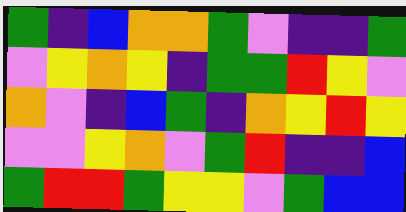[["green", "indigo", "blue", "orange", "orange", "green", "violet", "indigo", "indigo", "green"], ["violet", "yellow", "orange", "yellow", "indigo", "green", "green", "red", "yellow", "violet"], ["orange", "violet", "indigo", "blue", "green", "indigo", "orange", "yellow", "red", "yellow"], ["violet", "violet", "yellow", "orange", "violet", "green", "red", "indigo", "indigo", "blue"], ["green", "red", "red", "green", "yellow", "yellow", "violet", "green", "blue", "blue"]]